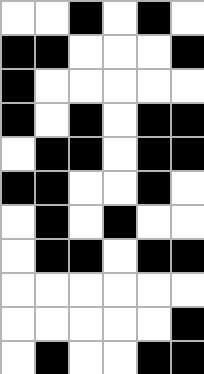[["white", "white", "black", "white", "black", "white"], ["black", "black", "white", "white", "white", "black"], ["black", "white", "white", "white", "white", "white"], ["black", "white", "black", "white", "black", "black"], ["white", "black", "black", "white", "black", "black"], ["black", "black", "white", "white", "black", "white"], ["white", "black", "white", "black", "white", "white"], ["white", "black", "black", "white", "black", "black"], ["white", "white", "white", "white", "white", "white"], ["white", "white", "white", "white", "white", "black"], ["white", "black", "white", "white", "black", "black"]]